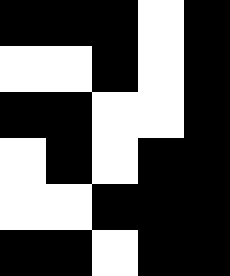[["black", "black", "black", "white", "black"], ["white", "white", "black", "white", "black"], ["black", "black", "white", "white", "black"], ["white", "black", "white", "black", "black"], ["white", "white", "black", "black", "black"], ["black", "black", "white", "black", "black"]]